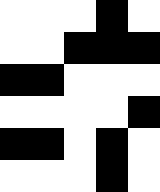[["white", "white", "white", "black", "white"], ["white", "white", "black", "black", "black"], ["black", "black", "white", "white", "white"], ["white", "white", "white", "white", "black"], ["black", "black", "white", "black", "white"], ["white", "white", "white", "black", "white"]]